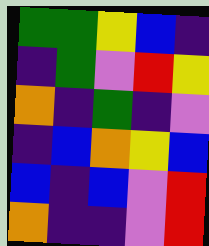[["green", "green", "yellow", "blue", "indigo"], ["indigo", "green", "violet", "red", "yellow"], ["orange", "indigo", "green", "indigo", "violet"], ["indigo", "blue", "orange", "yellow", "blue"], ["blue", "indigo", "blue", "violet", "red"], ["orange", "indigo", "indigo", "violet", "red"]]